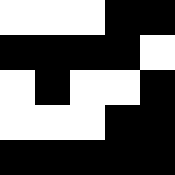[["white", "white", "white", "black", "black"], ["black", "black", "black", "black", "white"], ["white", "black", "white", "white", "black"], ["white", "white", "white", "black", "black"], ["black", "black", "black", "black", "black"]]